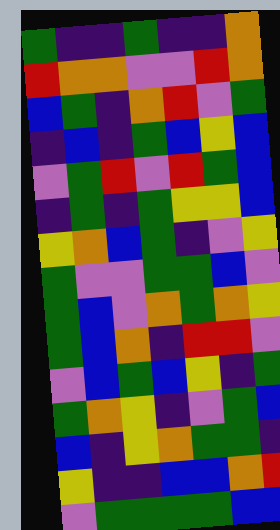[["green", "indigo", "indigo", "green", "indigo", "indigo", "orange"], ["red", "orange", "orange", "violet", "violet", "red", "orange"], ["blue", "green", "indigo", "orange", "red", "violet", "green"], ["indigo", "blue", "indigo", "green", "blue", "yellow", "blue"], ["violet", "green", "red", "violet", "red", "green", "blue"], ["indigo", "green", "indigo", "green", "yellow", "yellow", "blue"], ["yellow", "orange", "blue", "green", "indigo", "violet", "yellow"], ["green", "violet", "violet", "green", "green", "blue", "violet"], ["green", "blue", "violet", "orange", "green", "orange", "yellow"], ["green", "blue", "orange", "indigo", "red", "red", "violet"], ["violet", "blue", "green", "blue", "yellow", "indigo", "green"], ["green", "orange", "yellow", "indigo", "violet", "green", "blue"], ["blue", "indigo", "yellow", "orange", "green", "green", "indigo"], ["yellow", "indigo", "indigo", "blue", "blue", "orange", "red"], ["violet", "green", "green", "green", "green", "blue", "blue"]]